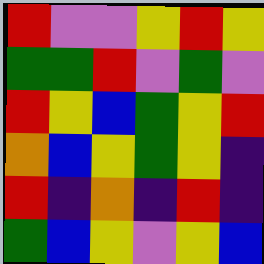[["red", "violet", "violet", "yellow", "red", "yellow"], ["green", "green", "red", "violet", "green", "violet"], ["red", "yellow", "blue", "green", "yellow", "red"], ["orange", "blue", "yellow", "green", "yellow", "indigo"], ["red", "indigo", "orange", "indigo", "red", "indigo"], ["green", "blue", "yellow", "violet", "yellow", "blue"]]